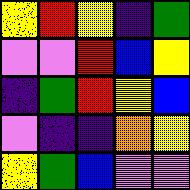[["yellow", "red", "yellow", "indigo", "green"], ["violet", "violet", "red", "blue", "yellow"], ["indigo", "green", "red", "yellow", "blue"], ["violet", "indigo", "indigo", "orange", "yellow"], ["yellow", "green", "blue", "violet", "violet"]]